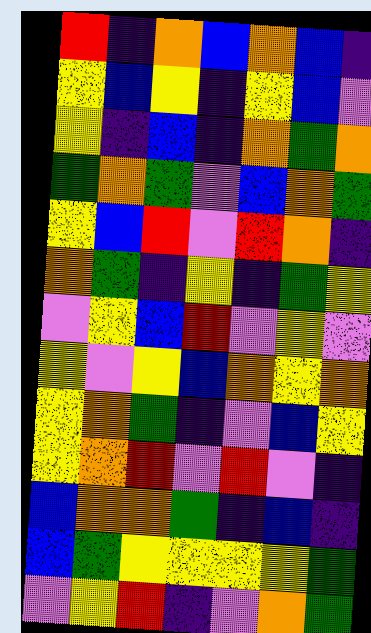[["red", "indigo", "orange", "blue", "orange", "blue", "indigo"], ["yellow", "blue", "yellow", "indigo", "yellow", "blue", "violet"], ["yellow", "indigo", "blue", "indigo", "orange", "green", "orange"], ["green", "orange", "green", "violet", "blue", "orange", "green"], ["yellow", "blue", "red", "violet", "red", "orange", "indigo"], ["orange", "green", "indigo", "yellow", "indigo", "green", "yellow"], ["violet", "yellow", "blue", "red", "violet", "yellow", "violet"], ["yellow", "violet", "yellow", "blue", "orange", "yellow", "orange"], ["yellow", "orange", "green", "indigo", "violet", "blue", "yellow"], ["yellow", "orange", "red", "violet", "red", "violet", "indigo"], ["blue", "orange", "orange", "green", "indigo", "blue", "indigo"], ["blue", "green", "yellow", "yellow", "yellow", "yellow", "green"], ["violet", "yellow", "red", "indigo", "violet", "orange", "green"]]